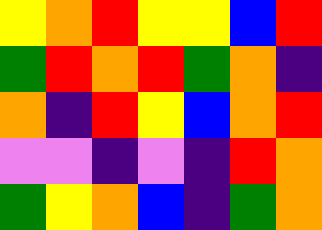[["yellow", "orange", "red", "yellow", "yellow", "blue", "red"], ["green", "red", "orange", "red", "green", "orange", "indigo"], ["orange", "indigo", "red", "yellow", "blue", "orange", "red"], ["violet", "violet", "indigo", "violet", "indigo", "red", "orange"], ["green", "yellow", "orange", "blue", "indigo", "green", "orange"]]